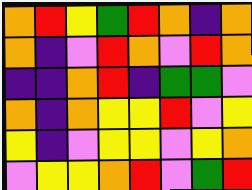[["orange", "red", "yellow", "green", "red", "orange", "indigo", "orange"], ["orange", "indigo", "violet", "red", "orange", "violet", "red", "orange"], ["indigo", "indigo", "orange", "red", "indigo", "green", "green", "violet"], ["orange", "indigo", "orange", "yellow", "yellow", "red", "violet", "yellow"], ["yellow", "indigo", "violet", "yellow", "yellow", "violet", "yellow", "orange"], ["violet", "yellow", "yellow", "orange", "red", "violet", "green", "red"]]